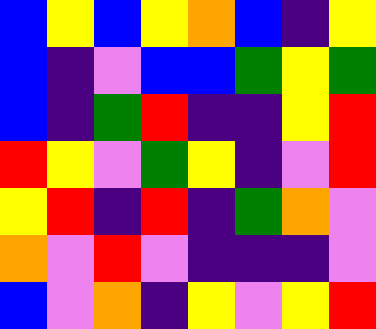[["blue", "yellow", "blue", "yellow", "orange", "blue", "indigo", "yellow"], ["blue", "indigo", "violet", "blue", "blue", "green", "yellow", "green"], ["blue", "indigo", "green", "red", "indigo", "indigo", "yellow", "red"], ["red", "yellow", "violet", "green", "yellow", "indigo", "violet", "red"], ["yellow", "red", "indigo", "red", "indigo", "green", "orange", "violet"], ["orange", "violet", "red", "violet", "indigo", "indigo", "indigo", "violet"], ["blue", "violet", "orange", "indigo", "yellow", "violet", "yellow", "red"]]